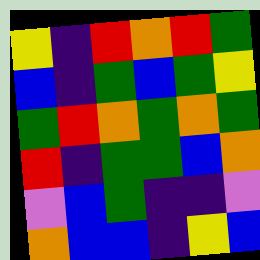[["yellow", "indigo", "red", "orange", "red", "green"], ["blue", "indigo", "green", "blue", "green", "yellow"], ["green", "red", "orange", "green", "orange", "green"], ["red", "indigo", "green", "green", "blue", "orange"], ["violet", "blue", "green", "indigo", "indigo", "violet"], ["orange", "blue", "blue", "indigo", "yellow", "blue"]]